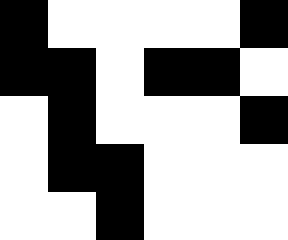[["black", "white", "white", "white", "white", "black"], ["black", "black", "white", "black", "black", "white"], ["white", "black", "white", "white", "white", "black"], ["white", "black", "black", "white", "white", "white"], ["white", "white", "black", "white", "white", "white"]]